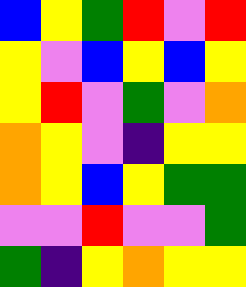[["blue", "yellow", "green", "red", "violet", "red"], ["yellow", "violet", "blue", "yellow", "blue", "yellow"], ["yellow", "red", "violet", "green", "violet", "orange"], ["orange", "yellow", "violet", "indigo", "yellow", "yellow"], ["orange", "yellow", "blue", "yellow", "green", "green"], ["violet", "violet", "red", "violet", "violet", "green"], ["green", "indigo", "yellow", "orange", "yellow", "yellow"]]